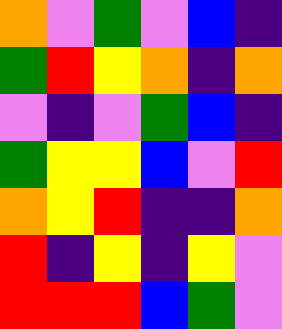[["orange", "violet", "green", "violet", "blue", "indigo"], ["green", "red", "yellow", "orange", "indigo", "orange"], ["violet", "indigo", "violet", "green", "blue", "indigo"], ["green", "yellow", "yellow", "blue", "violet", "red"], ["orange", "yellow", "red", "indigo", "indigo", "orange"], ["red", "indigo", "yellow", "indigo", "yellow", "violet"], ["red", "red", "red", "blue", "green", "violet"]]